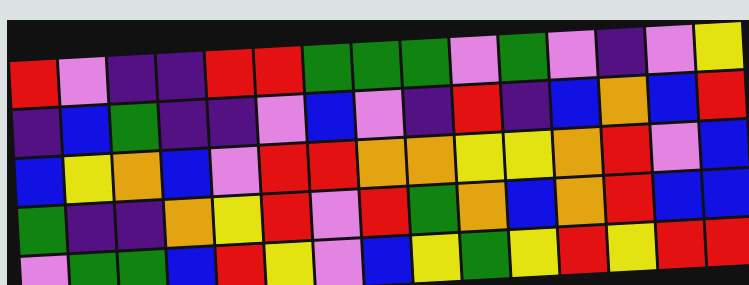[["red", "violet", "indigo", "indigo", "red", "red", "green", "green", "green", "violet", "green", "violet", "indigo", "violet", "yellow"], ["indigo", "blue", "green", "indigo", "indigo", "violet", "blue", "violet", "indigo", "red", "indigo", "blue", "orange", "blue", "red"], ["blue", "yellow", "orange", "blue", "violet", "red", "red", "orange", "orange", "yellow", "yellow", "orange", "red", "violet", "blue"], ["green", "indigo", "indigo", "orange", "yellow", "red", "violet", "red", "green", "orange", "blue", "orange", "red", "blue", "blue"], ["violet", "green", "green", "blue", "red", "yellow", "violet", "blue", "yellow", "green", "yellow", "red", "yellow", "red", "red"]]